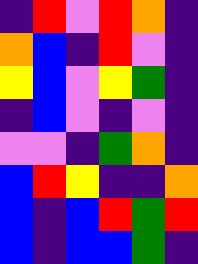[["indigo", "red", "violet", "red", "orange", "indigo"], ["orange", "blue", "indigo", "red", "violet", "indigo"], ["yellow", "blue", "violet", "yellow", "green", "indigo"], ["indigo", "blue", "violet", "indigo", "violet", "indigo"], ["violet", "violet", "indigo", "green", "orange", "indigo"], ["blue", "red", "yellow", "indigo", "indigo", "orange"], ["blue", "indigo", "blue", "red", "green", "red"], ["blue", "indigo", "blue", "blue", "green", "indigo"]]